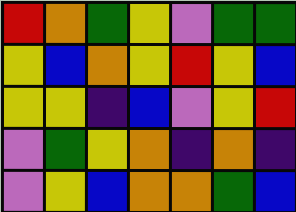[["red", "orange", "green", "yellow", "violet", "green", "green"], ["yellow", "blue", "orange", "yellow", "red", "yellow", "blue"], ["yellow", "yellow", "indigo", "blue", "violet", "yellow", "red"], ["violet", "green", "yellow", "orange", "indigo", "orange", "indigo"], ["violet", "yellow", "blue", "orange", "orange", "green", "blue"]]